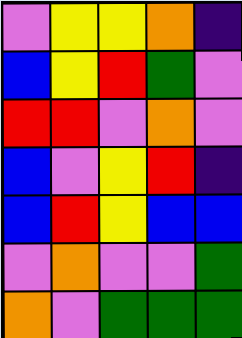[["violet", "yellow", "yellow", "orange", "indigo"], ["blue", "yellow", "red", "green", "violet"], ["red", "red", "violet", "orange", "violet"], ["blue", "violet", "yellow", "red", "indigo"], ["blue", "red", "yellow", "blue", "blue"], ["violet", "orange", "violet", "violet", "green"], ["orange", "violet", "green", "green", "green"]]